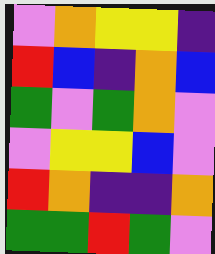[["violet", "orange", "yellow", "yellow", "indigo"], ["red", "blue", "indigo", "orange", "blue"], ["green", "violet", "green", "orange", "violet"], ["violet", "yellow", "yellow", "blue", "violet"], ["red", "orange", "indigo", "indigo", "orange"], ["green", "green", "red", "green", "violet"]]